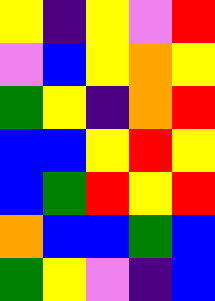[["yellow", "indigo", "yellow", "violet", "red"], ["violet", "blue", "yellow", "orange", "yellow"], ["green", "yellow", "indigo", "orange", "red"], ["blue", "blue", "yellow", "red", "yellow"], ["blue", "green", "red", "yellow", "red"], ["orange", "blue", "blue", "green", "blue"], ["green", "yellow", "violet", "indigo", "blue"]]